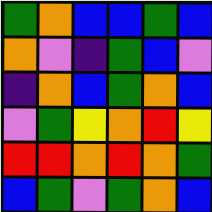[["green", "orange", "blue", "blue", "green", "blue"], ["orange", "violet", "indigo", "green", "blue", "violet"], ["indigo", "orange", "blue", "green", "orange", "blue"], ["violet", "green", "yellow", "orange", "red", "yellow"], ["red", "red", "orange", "red", "orange", "green"], ["blue", "green", "violet", "green", "orange", "blue"]]